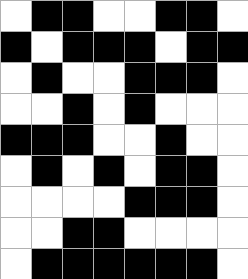[["white", "black", "black", "white", "white", "black", "black", "white"], ["black", "white", "black", "black", "black", "white", "black", "black"], ["white", "black", "white", "white", "black", "black", "black", "white"], ["white", "white", "black", "white", "black", "white", "white", "white"], ["black", "black", "black", "white", "white", "black", "white", "white"], ["white", "black", "white", "black", "white", "black", "black", "white"], ["white", "white", "white", "white", "black", "black", "black", "white"], ["white", "white", "black", "black", "white", "white", "white", "white"], ["white", "black", "black", "black", "black", "black", "black", "white"]]